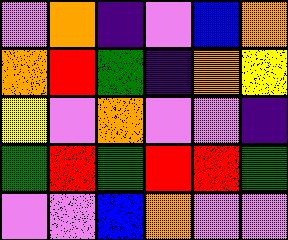[["violet", "orange", "indigo", "violet", "blue", "orange"], ["orange", "red", "green", "indigo", "orange", "yellow"], ["yellow", "violet", "orange", "violet", "violet", "indigo"], ["green", "red", "green", "red", "red", "green"], ["violet", "violet", "blue", "orange", "violet", "violet"]]